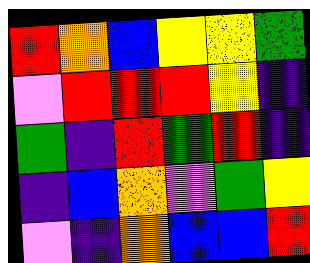[["red", "orange", "blue", "yellow", "yellow", "green"], ["violet", "red", "red", "red", "yellow", "indigo"], ["green", "indigo", "red", "green", "red", "indigo"], ["indigo", "blue", "orange", "violet", "green", "yellow"], ["violet", "indigo", "orange", "blue", "blue", "red"]]